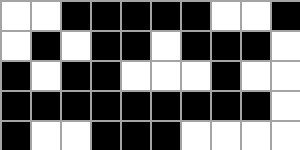[["white", "white", "black", "black", "black", "black", "black", "white", "white", "black"], ["white", "black", "white", "black", "black", "white", "black", "black", "black", "white"], ["black", "white", "black", "black", "white", "white", "white", "black", "white", "white"], ["black", "black", "black", "black", "black", "black", "black", "black", "black", "white"], ["black", "white", "white", "black", "black", "black", "white", "white", "white", "white"]]